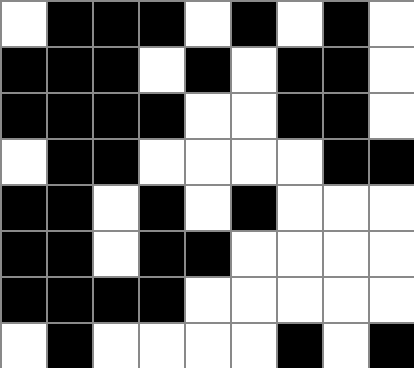[["white", "black", "black", "black", "white", "black", "white", "black", "white"], ["black", "black", "black", "white", "black", "white", "black", "black", "white"], ["black", "black", "black", "black", "white", "white", "black", "black", "white"], ["white", "black", "black", "white", "white", "white", "white", "black", "black"], ["black", "black", "white", "black", "white", "black", "white", "white", "white"], ["black", "black", "white", "black", "black", "white", "white", "white", "white"], ["black", "black", "black", "black", "white", "white", "white", "white", "white"], ["white", "black", "white", "white", "white", "white", "black", "white", "black"]]